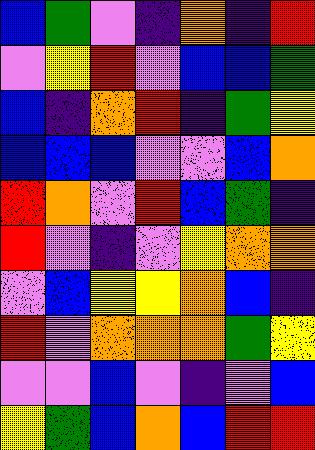[["blue", "green", "violet", "indigo", "orange", "indigo", "red"], ["violet", "yellow", "red", "violet", "blue", "blue", "green"], ["blue", "indigo", "orange", "red", "indigo", "green", "yellow"], ["blue", "blue", "blue", "violet", "violet", "blue", "orange"], ["red", "orange", "violet", "red", "blue", "green", "indigo"], ["red", "violet", "indigo", "violet", "yellow", "orange", "orange"], ["violet", "blue", "yellow", "yellow", "orange", "blue", "indigo"], ["red", "violet", "orange", "orange", "orange", "green", "yellow"], ["violet", "violet", "blue", "violet", "indigo", "violet", "blue"], ["yellow", "green", "blue", "orange", "blue", "red", "red"]]